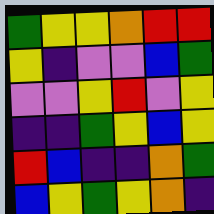[["green", "yellow", "yellow", "orange", "red", "red"], ["yellow", "indigo", "violet", "violet", "blue", "green"], ["violet", "violet", "yellow", "red", "violet", "yellow"], ["indigo", "indigo", "green", "yellow", "blue", "yellow"], ["red", "blue", "indigo", "indigo", "orange", "green"], ["blue", "yellow", "green", "yellow", "orange", "indigo"]]